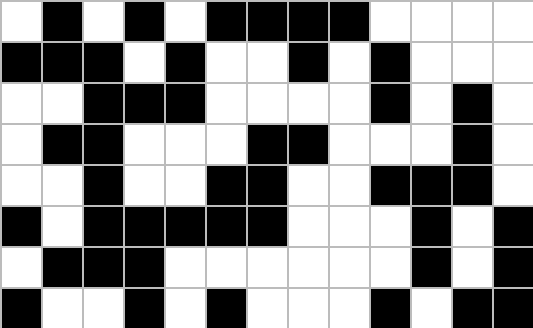[["white", "black", "white", "black", "white", "black", "black", "black", "black", "white", "white", "white", "white"], ["black", "black", "black", "white", "black", "white", "white", "black", "white", "black", "white", "white", "white"], ["white", "white", "black", "black", "black", "white", "white", "white", "white", "black", "white", "black", "white"], ["white", "black", "black", "white", "white", "white", "black", "black", "white", "white", "white", "black", "white"], ["white", "white", "black", "white", "white", "black", "black", "white", "white", "black", "black", "black", "white"], ["black", "white", "black", "black", "black", "black", "black", "white", "white", "white", "black", "white", "black"], ["white", "black", "black", "black", "white", "white", "white", "white", "white", "white", "black", "white", "black"], ["black", "white", "white", "black", "white", "black", "white", "white", "white", "black", "white", "black", "black"]]